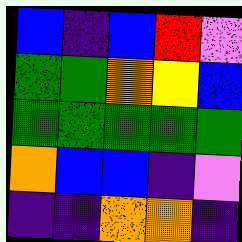[["blue", "indigo", "blue", "red", "violet"], ["green", "green", "orange", "yellow", "blue"], ["green", "green", "green", "green", "green"], ["orange", "blue", "blue", "indigo", "violet"], ["indigo", "indigo", "orange", "orange", "indigo"]]